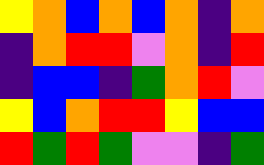[["yellow", "orange", "blue", "orange", "blue", "orange", "indigo", "orange"], ["indigo", "orange", "red", "red", "violet", "orange", "indigo", "red"], ["indigo", "blue", "blue", "indigo", "green", "orange", "red", "violet"], ["yellow", "blue", "orange", "red", "red", "yellow", "blue", "blue"], ["red", "green", "red", "green", "violet", "violet", "indigo", "green"]]